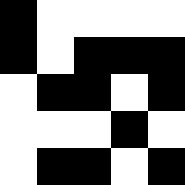[["black", "white", "white", "white", "white"], ["black", "white", "black", "black", "black"], ["white", "black", "black", "white", "black"], ["white", "white", "white", "black", "white"], ["white", "black", "black", "white", "black"]]